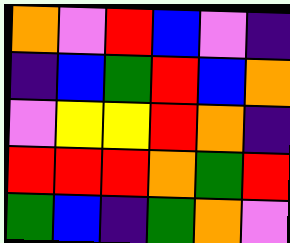[["orange", "violet", "red", "blue", "violet", "indigo"], ["indigo", "blue", "green", "red", "blue", "orange"], ["violet", "yellow", "yellow", "red", "orange", "indigo"], ["red", "red", "red", "orange", "green", "red"], ["green", "blue", "indigo", "green", "orange", "violet"]]